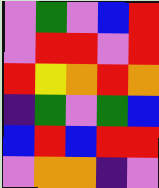[["violet", "green", "violet", "blue", "red"], ["violet", "red", "red", "violet", "red"], ["red", "yellow", "orange", "red", "orange"], ["indigo", "green", "violet", "green", "blue"], ["blue", "red", "blue", "red", "red"], ["violet", "orange", "orange", "indigo", "violet"]]